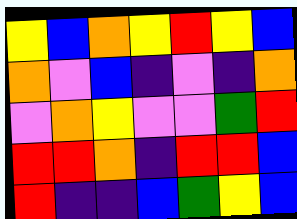[["yellow", "blue", "orange", "yellow", "red", "yellow", "blue"], ["orange", "violet", "blue", "indigo", "violet", "indigo", "orange"], ["violet", "orange", "yellow", "violet", "violet", "green", "red"], ["red", "red", "orange", "indigo", "red", "red", "blue"], ["red", "indigo", "indigo", "blue", "green", "yellow", "blue"]]